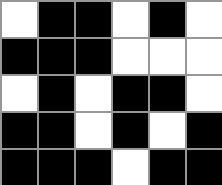[["white", "black", "black", "white", "black", "white"], ["black", "black", "black", "white", "white", "white"], ["white", "black", "white", "black", "black", "white"], ["black", "black", "white", "black", "white", "black"], ["black", "black", "black", "white", "black", "black"]]